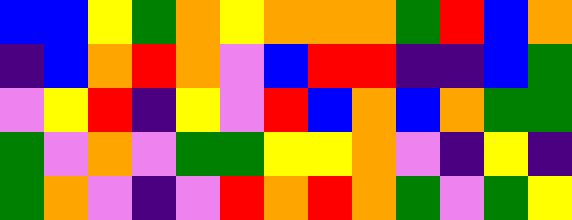[["blue", "blue", "yellow", "green", "orange", "yellow", "orange", "orange", "orange", "green", "red", "blue", "orange"], ["indigo", "blue", "orange", "red", "orange", "violet", "blue", "red", "red", "indigo", "indigo", "blue", "green"], ["violet", "yellow", "red", "indigo", "yellow", "violet", "red", "blue", "orange", "blue", "orange", "green", "green"], ["green", "violet", "orange", "violet", "green", "green", "yellow", "yellow", "orange", "violet", "indigo", "yellow", "indigo"], ["green", "orange", "violet", "indigo", "violet", "red", "orange", "red", "orange", "green", "violet", "green", "yellow"]]